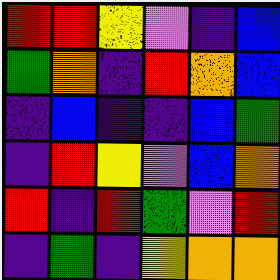[["red", "red", "yellow", "violet", "indigo", "blue"], ["green", "orange", "indigo", "red", "orange", "blue"], ["indigo", "blue", "indigo", "indigo", "blue", "green"], ["indigo", "red", "yellow", "violet", "blue", "orange"], ["red", "indigo", "red", "green", "violet", "red"], ["indigo", "green", "indigo", "yellow", "orange", "orange"]]